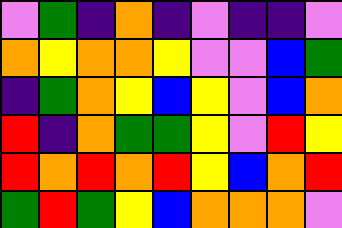[["violet", "green", "indigo", "orange", "indigo", "violet", "indigo", "indigo", "violet"], ["orange", "yellow", "orange", "orange", "yellow", "violet", "violet", "blue", "green"], ["indigo", "green", "orange", "yellow", "blue", "yellow", "violet", "blue", "orange"], ["red", "indigo", "orange", "green", "green", "yellow", "violet", "red", "yellow"], ["red", "orange", "red", "orange", "red", "yellow", "blue", "orange", "red"], ["green", "red", "green", "yellow", "blue", "orange", "orange", "orange", "violet"]]